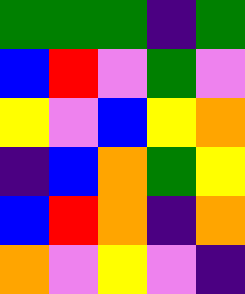[["green", "green", "green", "indigo", "green"], ["blue", "red", "violet", "green", "violet"], ["yellow", "violet", "blue", "yellow", "orange"], ["indigo", "blue", "orange", "green", "yellow"], ["blue", "red", "orange", "indigo", "orange"], ["orange", "violet", "yellow", "violet", "indigo"]]